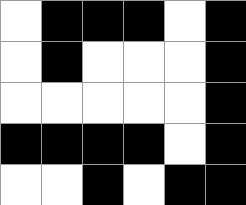[["white", "black", "black", "black", "white", "black"], ["white", "black", "white", "white", "white", "black"], ["white", "white", "white", "white", "white", "black"], ["black", "black", "black", "black", "white", "black"], ["white", "white", "black", "white", "black", "black"]]